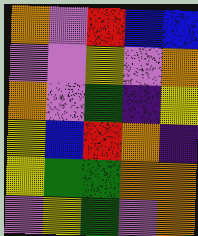[["orange", "violet", "red", "blue", "blue"], ["violet", "violet", "yellow", "violet", "orange"], ["orange", "violet", "green", "indigo", "yellow"], ["yellow", "blue", "red", "orange", "indigo"], ["yellow", "green", "green", "orange", "orange"], ["violet", "yellow", "green", "violet", "orange"]]